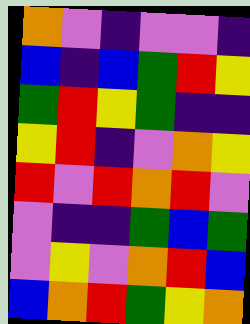[["orange", "violet", "indigo", "violet", "violet", "indigo"], ["blue", "indigo", "blue", "green", "red", "yellow"], ["green", "red", "yellow", "green", "indigo", "indigo"], ["yellow", "red", "indigo", "violet", "orange", "yellow"], ["red", "violet", "red", "orange", "red", "violet"], ["violet", "indigo", "indigo", "green", "blue", "green"], ["violet", "yellow", "violet", "orange", "red", "blue"], ["blue", "orange", "red", "green", "yellow", "orange"]]